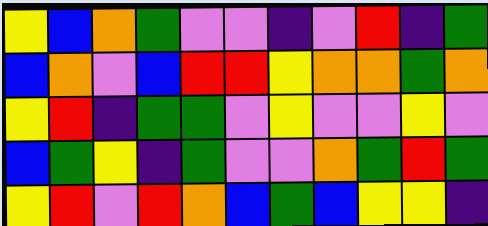[["yellow", "blue", "orange", "green", "violet", "violet", "indigo", "violet", "red", "indigo", "green"], ["blue", "orange", "violet", "blue", "red", "red", "yellow", "orange", "orange", "green", "orange"], ["yellow", "red", "indigo", "green", "green", "violet", "yellow", "violet", "violet", "yellow", "violet"], ["blue", "green", "yellow", "indigo", "green", "violet", "violet", "orange", "green", "red", "green"], ["yellow", "red", "violet", "red", "orange", "blue", "green", "blue", "yellow", "yellow", "indigo"]]